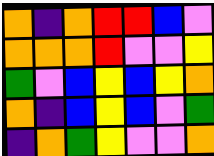[["orange", "indigo", "orange", "red", "red", "blue", "violet"], ["orange", "orange", "orange", "red", "violet", "violet", "yellow"], ["green", "violet", "blue", "yellow", "blue", "yellow", "orange"], ["orange", "indigo", "blue", "yellow", "blue", "violet", "green"], ["indigo", "orange", "green", "yellow", "violet", "violet", "orange"]]